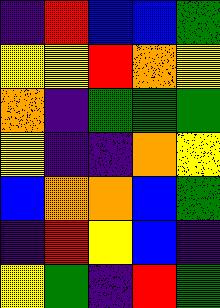[["indigo", "red", "blue", "blue", "green"], ["yellow", "yellow", "red", "orange", "yellow"], ["orange", "indigo", "green", "green", "green"], ["yellow", "indigo", "indigo", "orange", "yellow"], ["blue", "orange", "orange", "blue", "green"], ["indigo", "red", "yellow", "blue", "indigo"], ["yellow", "green", "indigo", "red", "green"]]